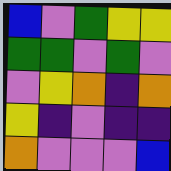[["blue", "violet", "green", "yellow", "yellow"], ["green", "green", "violet", "green", "violet"], ["violet", "yellow", "orange", "indigo", "orange"], ["yellow", "indigo", "violet", "indigo", "indigo"], ["orange", "violet", "violet", "violet", "blue"]]